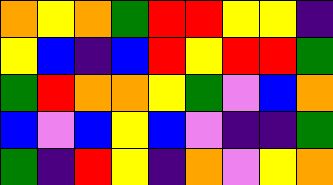[["orange", "yellow", "orange", "green", "red", "red", "yellow", "yellow", "indigo"], ["yellow", "blue", "indigo", "blue", "red", "yellow", "red", "red", "green"], ["green", "red", "orange", "orange", "yellow", "green", "violet", "blue", "orange"], ["blue", "violet", "blue", "yellow", "blue", "violet", "indigo", "indigo", "green"], ["green", "indigo", "red", "yellow", "indigo", "orange", "violet", "yellow", "orange"]]